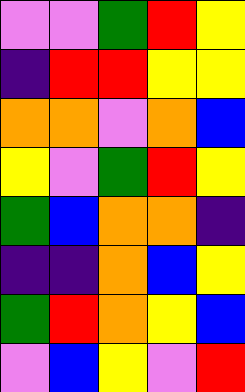[["violet", "violet", "green", "red", "yellow"], ["indigo", "red", "red", "yellow", "yellow"], ["orange", "orange", "violet", "orange", "blue"], ["yellow", "violet", "green", "red", "yellow"], ["green", "blue", "orange", "orange", "indigo"], ["indigo", "indigo", "orange", "blue", "yellow"], ["green", "red", "orange", "yellow", "blue"], ["violet", "blue", "yellow", "violet", "red"]]